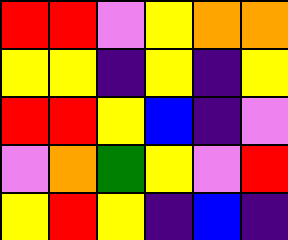[["red", "red", "violet", "yellow", "orange", "orange"], ["yellow", "yellow", "indigo", "yellow", "indigo", "yellow"], ["red", "red", "yellow", "blue", "indigo", "violet"], ["violet", "orange", "green", "yellow", "violet", "red"], ["yellow", "red", "yellow", "indigo", "blue", "indigo"]]